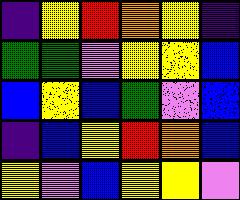[["indigo", "yellow", "red", "orange", "yellow", "indigo"], ["green", "green", "violet", "yellow", "yellow", "blue"], ["blue", "yellow", "blue", "green", "violet", "blue"], ["indigo", "blue", "yellow", "red", "orange", "blue"], ["yellow", "violet", "blue", "yellow", "yellow", "violet"]]